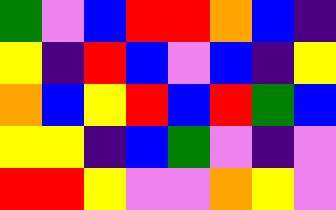[["green", "violet", "blue", "red", "red", "orange", "blue", "indigo"], ["yellow", "indigo", "red", "blue", "violet", "blue", "indigo", "yellow"], ["orange", "blue", "yellow", "red", "blue", "red", "green", "blue"], ["yellow", "yellow", "indigo", "blue", "green", "violet", "indigo", "violet"], ["red", "red", "yellow", "violet", "violet", "orange", "yellow", "violet"]]